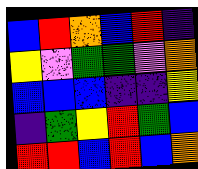[["blue", "red", "orange", "blue", "red", "indigo"], ["yellow", "violet", "green", "green", "violet", "orange"], ["blue", "blue", "blue", "indigo", "indigo", "yellow"], ["indigo", "green", "yellow", "red", "green", "blue"], ["red", "red", "blue", "red", "blue", "orange"]]